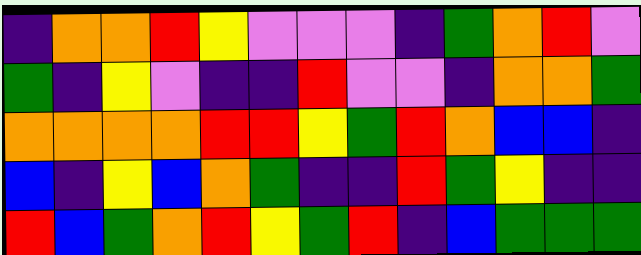[["indigo", "orange", "orange", "red", "yellow", "violet", "violet", "violet", "indigo", "green", "orange", "red", "violet"], ["green", "indigo", "yellow", "violet", "indigo", "indigo", "red", "violet", "violet", "indigo", "orange", "orange", "green"], ["orange", "orange", "orange", "orange", "red", "red", "yellow", "green", "red", "orange", "blue", "blue", "indigo"], ["blue", "indigo", "yellow", "blue", "orange", "green", "indigo", "indigo", "red", "green", "yellow", "indigo", "indigo"], ["red", "blue", "green", "orange", "red", "yellow", "green", "red", "indigo", "blue", "green", "green", "green"]]